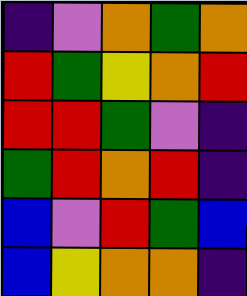[["indigo", "violet", "orange", "green", "orange"], ["red", "green", "yellow", "orange", "red"], ["red", "red", "green", "violet", "indigo"], ["green", "red", "orange", "red", "indigo"], ["blue", "violet", "red", "green", "blue"], ["blue", "yellow", "orange", "orange", "indigo"]]